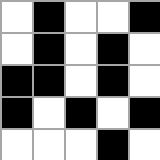[["white", "black", "white", "white", "black"], ["white", "black", "white", "black", "white"], ["black", "black", "white", "black", "white"], ["black", "white", "black", "white", "black"], ["white", "white", "white", "black", "white"]]